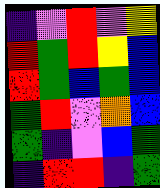[["indigo", "violet", "red", "violet", "yellow"], ["red", "green", "red", "yellow", "blue"], ["red", "green", "blue", "green", "blue"], ["green", "red", "violet", "orange", "blue"], ["green", "indigo", "violet", "blue", "green"], ["indigo", "red", "red", "indigo", "green"]]